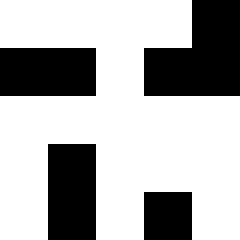[["white", "white", "white", "white", "black"], ["black", "black", "white", "black", "black"], ["white", "white", "white", "white", "white"], ["white", "black", "white", "white", "white"], ["white", "black", "white", "black", "white"]]